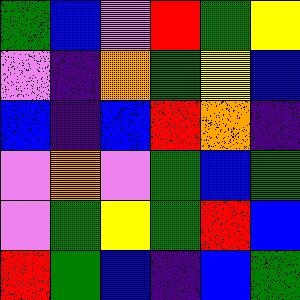[["green", "blue", "violet", "red", "green", "yellow"], ["violet", "indigo", "orange", "green", "yellow", "blue"], ["blue", "indigo", "blue", "red", "orange", "indigo"], ["violet", "orange", "violet", "green", "blue", "green"], ["violet", "green", "yellow", "green", "red", "blue"], ["red", "green", "blue", "indigo", "blue", "green"]]